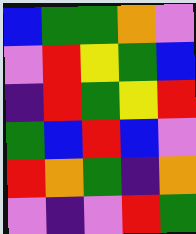[["blue", "green", "green", "orange", "violet"], ["violet", "red", "yellow", "green", "blue"], ["indigo", "red", "green", "yellow", "red"], ["green", "blue", "red", "blue", "violet"], ["red", "orange", "green", "indigo", "orange"], ["violet", "indigo", "violet", "red", "green"]]